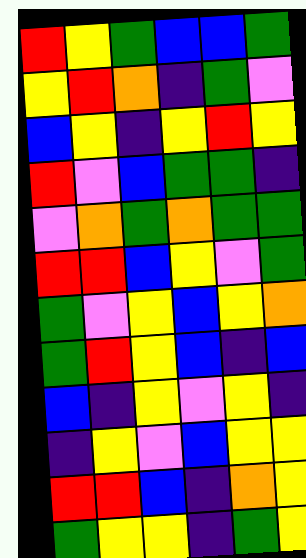[["red", "yellow", "green", "blue", "blue", "green"], ["yellow", "red", "orange", "indigo", "green", "violet"], ["blue", "yellow", "indigo", "yellow", "red", "yellow"], ["red", "violet", "blue", "green", "green", "indigo"], ["violet", "orange", "green", "orange", "green", "green"], ["red", "red", "blue", "yellow", "violet", "green"], ["green", "violet", "yellow", "blue", "yellow", "orange"], ["green", "red", "yellow", "blue", "indigo", "blue"], ["blue", "indigo", "yellow", "violet", "yellow", "indigo"], ["indigo", "yellow", "violet", "blue", "yellow", "yellow"], ["red", "red", "blue", "indigo", "orange", "yellow"], ["green", "yellow", "yellow", "indigo", "green", "yellow"]]